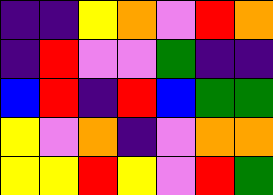[["indigo", "indigo", "yellow", "orange", "violet", "red", "orange"], ["indigo", "red", "violet", "violet", "green", "indigo", "indigo"], ["blue", "red", "indigo", "red", "blue", "green", "green"], ["yellow", "violet", "orange", "indigo", "violet", "orange", "orange"], ["yellow", "yellow", "red", "yellow", "violet", "red", "green"]]